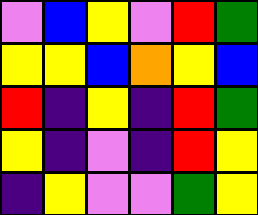[["violet", "blue", "yellow", "violet", "red", "green"], ["yellow", "yellow", "blue", "orange", "yellow", "blue"], ["red", "indigo", "yellow", "indigo", "red", "green"], ["yellow", "indigo", "violet", "indigo", "red", "yellow"], ["indigo", "yellow", "violet", "violet", "green", "yellow"]]